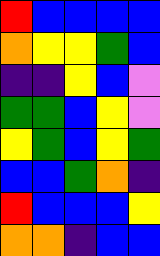[["red", "blue", "blue", "blue", "blue"], ["orange", "yellow", "yellow", "green", "blue"], ["indigo", "indigo", "yellow", "blue", "violet"], ["green", "green", "blue", "yellow", "violet"], ["yellow", "green", "blue", "yellow", "green"], ["blue", "blue", "green", "orange", "indigo"], ["red", "blue", "blue", "blue", "yellow"], ["orange", "orange", "indigo", "blue", "blue"]]